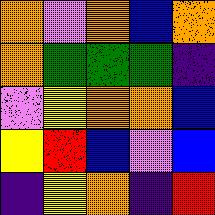[["orange", "violet", "orange", "blue", "orange"], ["orange", "green", "green", "green", "indigo"], ["violet", "yellow", "orange", "orange", "blue"], ["yellow", "red", "blue", "violet", "blue"], ["indigo", "yellow", "orange", "indigo", "red"]]